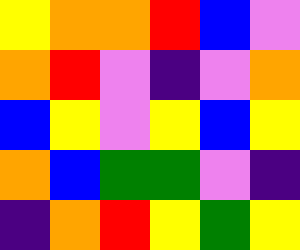[["yellow", "orange", "orange", "red", "blue", "violet"], ["orange", "red", "violet", "indigo", "violet", "orange"], ["blue", "yellow", "violet", "yellow", "blue", "yellow"], ["orange", "blue", "green", "green", "violet", "indigo"], ["indigo", "orange", "red", "yellow", "green", "yellow"]]